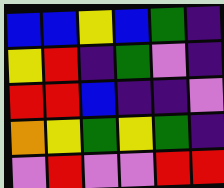[["blue", "blue", "yellow", "blue", "green", "indigo"], ["yellow", "red", "indigo", "green", "violet", "indigo"], ["red", "red", "blue", "indigo", "indigo", "violet"], ["orange", "yellow", "green", "yellow", "green", "indigo"], ["violet", "red", "violet", "violet", "red", "red"]]